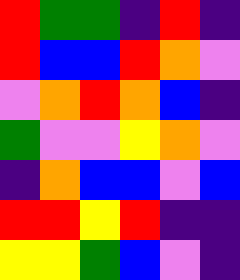[["red", "green", "green", "indigo", "red", "indigo"], ["red", "blue", "blue", "red", "orange", "violet"], ["violet", "orange", "red", "orange", "blue", "indigo"], ["green", "violet", "violet", "yellow", "orange", "violet"], ["indigo", "orange", "blue", "blue", "violet", "blue"], ["red", "red", "yellow", "red", "indigo", "indigo"], ["yellow", "yellow", "green", "blue", "violet", "indigo"]]